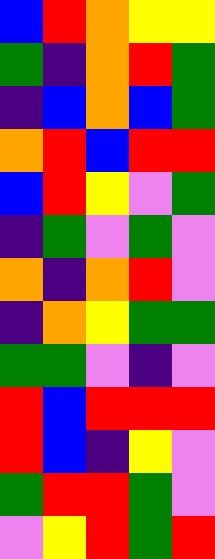[["blue", "red", "orange", "yellow", "yellow"], ["green", "indigo", "orange", "red", "green"], ["indigo", "blue", "orange", "blue", "green"], ["orange", "red", "blue", "red", "red"], ["blue", "red", "yellow", "violet", "green"], ["indigo", "green", "violet", "green", "violet"], ["orange", "indigo", "orange", "red", "violet"], ["indigo", "orange", "yellow", "green", "green"], ["green", "green", "violet", "indigo", "violet"], ["red", "blue", "red", "red", "red"], ["red", "blue", "indigo", "yellow", "violet"], ["green", "red", "red", "green", "violet"], ["violet", "yellow", "red", "green", "red"]]